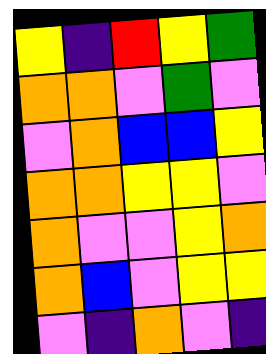[["yellow", "indigo", "red", "yellow", "green"], ["orange", "orange", "violet", "green", "violet"], ["violet", "orange", "blue", "blue", "yellow"], ["orange", "orange", "yellow", "yellow", "violet"], ["orange", "violet", "violet", "yellow", "orange"], ["orange", "blue", "violet", "yellow", "yellow"], ["violet", "indigo", "orange", "violet", "indigo"]]